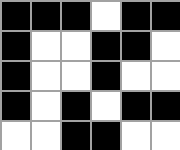[["black", "black", "black", "white", "black", "black"], ["black", "white", "white", "black", "black", "white"], ["black", "white", "white", "black", "white", "white"], ["black", "white", "black", "white", "black", "black"], ["white", "white", "black", "black", "white", "white"]]